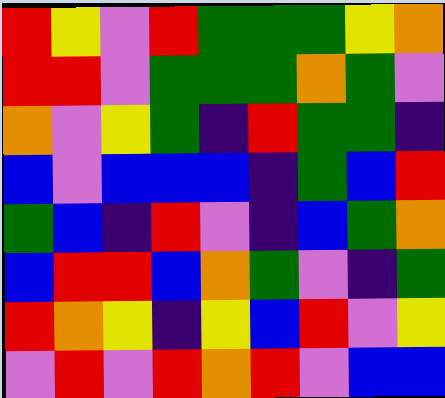[["red", "yellow", "violet", "red", "green", "green", "green", "yellow", "orange"], ["red", "red", "violet", "green", "green", "green", "orange", "green", "violet"], ["orange", "violet", "yellow", "green", "indigo", "red", "green", "green", "indigo"], ["blue", "violet", "blue", "blue", "blue", "indigo", "green", "blue", "red"], ["green", "blue", "indigo", "red", "violet", "indigo", "blue", "green", "orange"], ["blue", "red", "red", "blue", "orange", "green", "violet", "indigo", "green"], ["red", "orange", "yellow", "indigo", "yellow", "blue", "red", "violet", "yellow"], ["violet", "red", "violet", "red", "orange", "red", "violet", "blue", "blue"]]